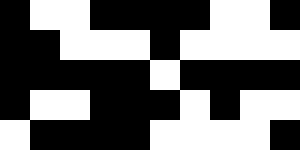[["black", "white", "white", "black", "black", "black", "black", "white", "white", "black"], ["black", "black", "white", "white", "white", "black", "white", "white", "white", "white"], ["black", "black", "black", "black", "black", "white", "black", "black", "black", "black"], ["black", "white", "white", "black", "black", "black", "white", "black", "white", "white"], ["white", "black", "black", "black", "black", "white", "white", "white", "white", "black"]]